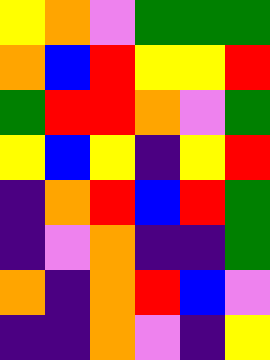[["yellow", "orange", "violet", "green", "green", "green"], ["orange", "blue", "red", "yellow", "yellow", "red"], ["green", "red", "red", "orange", "violet", "green"], ["yellow", "blue", "yellow", "indigo", "yellow", "red"], ["indigo", "orange", "red", "blue", "red", "green"], ["indigo", "violet", "orange", "indigo", "indigo", "green"], ["orange", "indigo", "orange", "red", "blue", "violet"], ["indigo", "indigo", "orange", "violet", "indigo", "yellow"]]